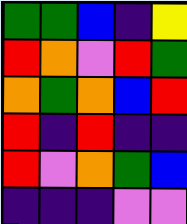[["green", "green", "blue", "indigo", "yellow"], ["red", "orange", "violet", "red", "green"], ["orange", "green", "orange", "blue", "red"], ["red", "indigo", "red", "indigo", "indigo"], ["red", "violet", "orange", "green", "blue"], ["indigo", "indigo", "indigo", "violet", "violet"]]